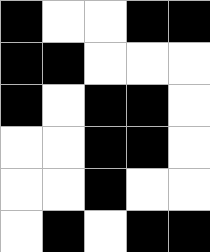[["black", "white", "white", "black", "black"], ["black", "black", "white", "white", "white"], ["black", "white", "black", "black", "white"], ["white", "white", "black", "black", "white"], ["white", "white", "black", "white", "white"], ["white", "black", "white", "black", "black"]]